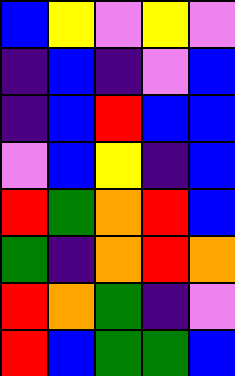[["blue", "yellow", "violet", "yellow", "violet"], ["indigo", "blue", "indigo", "violet", "blue"], ["indigo", "blue", "red", "blue", "blue"], ["violet", "blue", "yellow", "indigo", "blue"], ["red", "green", "orange", "red", "blue"], ["green", "indigo", "orange", "red", "orange"], ["red", "orange", "green", "indigo", "violet"], ["red", "blue", "green", "green", "blue"]]